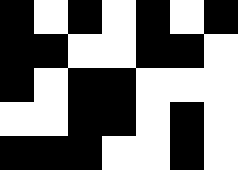[["black", "white", "black", "white", "black", "white", "black"], ["black", "black", "white", "white", "black", "black", "white"], ["black", "white", "black", "black", "white", "white", "white"], ["white", "white", "black", "black", "white", "black", "white"], ["black", "black", "black", "white", "white", "black", "white"]]